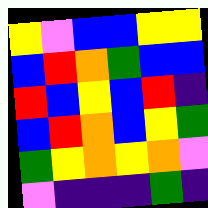[["yellow", "violet", "blue", "blue", "yellow", "yellow"], ["blue", "red", "orange", "green", "blue", "blue"], ["red", "blue", "yellow", "blue", "red", "indigo"], ["blue", "red", "orange", "blue", "yellow", "green"], ["green", "yellow", "orange", "yellow", "orange", "violet"], ["violet", "indigo", "indigo", "indigo", "green", "indigo"]]